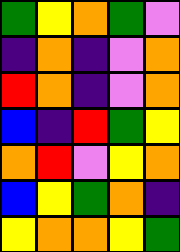[["green", "yellow", "orange", "green", "violet"], ["indigo", "orange", "indigo", "violet", "orange"], ["red", "orange", "indigo", "violet", "orange"], ["blue", "indigo", "red", "green", "yellow"], ["orange", "red", "violet", "yellow", "orange"], ["blue", "yellow", "green", "orange", "indigo"], ["yellow", "orange", "orange", "yellow", "green"]]